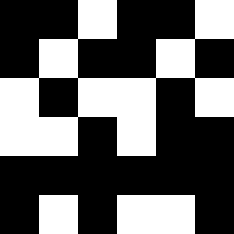[["black", "black", "white", "black", "black", "white"], ["black", "white", "black", "black", "white", "black"], ["white", "black", "white", "white", "black", "white"], ["white", "white", "black", "white", "black", "black"], ["black", "black", "black", "black", "black", "black"], ["black", "white", "black", "white", "white", "black"]]